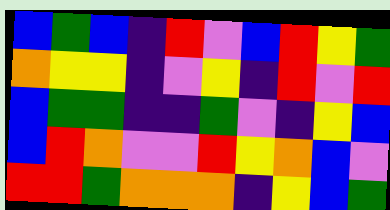[["blue", "green", "blue", "indigo", "red", "violet", "blue", "red", "yellow", "green"], ["orange", "yellow", "yellow", "indigo", "violet", "yellow", "indigo", "red", "violet", "red"], ["blue", "green", "green", "indigo", "indigo", "green", "violet", "indigo", "yellow", "blue"], ["blue", "red", "orange", "violet", "violet", "red", "yellow", "orange", "blue", "violet"], ["red", "red", "green", "orange", "orange", "orange", "indigo", "yellow", "blue", "green"]]